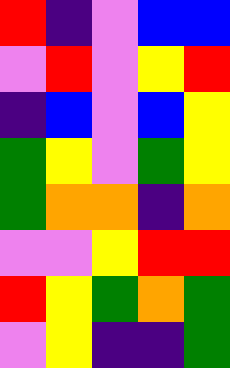[["red", "indigo", "violet", "blue", "blue"], ["violet", "red", "violet", "yellow", "red"], ["indigo", "blue", "violet", "blue", "yellow"], ["green", "yellow", "violet", "green", "yellow"], ["green", "orange", "orange", "indigo", "orange"], ["violet", "violet", "yellow", "red", "red"], ["red", "yellow", "green", "orange", "green"], ["violet", "yellow", "indigo", "indigo", "green"]]